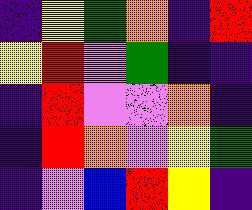[["indigo", "yellow", "green", "orange", "indigo", "red"], ["yellow", "red", "violet", "green", "indigo", "indigo"], ["indigo", "red", "violet", "violet", "orange", "indigo"], ["indigo", "red", "orange", "violet", "yellow", "green"], ["indigo", "violet", "blue", "red", "yellow", "indigo"]]